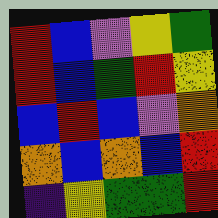[["red", "blue", "violet", "yellow", "green"], ["red", "blue", "green", "red", "yellow"], ["blue", "red", "blue", "violet", "orange"], ["orange", "blue", "orange", "blue", "red"], ["indigo", "yellow", "green", "green", "red"]]